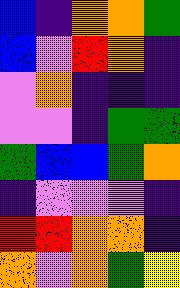[["blue", "indigo", "orange", "orange", "green"], ["blue", "violet", "red", "orange", "indigo"], ["violet", "orange", "indigo", "indigo", "indigo"], ["violet", "violet", "indigo", "green", "green"], ["green", "blue", "blue", "green", "orange"], ["indigo", "violet", "violet", "violet", "indigo"], ["red", "red", "orange", "orange", "indigo"], ["orange", "violet", "orange", "green", "yellow"]]